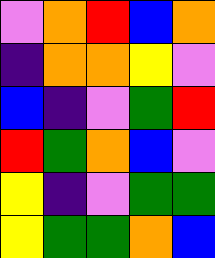[["violet", "orange", "red", "blue", "orange"], ["indigo", "orange", "orange", "yellow", "violet"], ["blue", "indigo", "violet", "green", "red"], ["red", "green", "orange", "blue", "violet"], ["yellow", "indigo", "violet", "green", "green"], ["yellow", "green", "green", "orange", "blue"]]